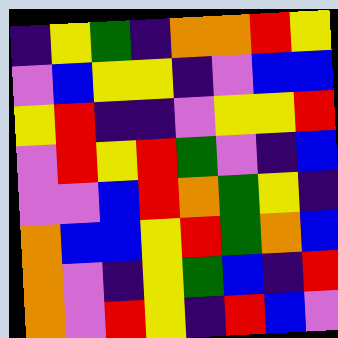[["indigo", "yellow", "green", "indigo", "orange", "orange", "red", "yellow"], ["violet", "blue", "yellow", "yellow", "indigo", "violet", "blue", "blue"], ["yellow", "red", "indigo", "indigo", "violet", "yellow", "yellow", "red"], ["violet", "red", "yellow", "red", "green", "violet", "indigo", "blue"], ["violet", "violet", "blue", "red", "orange", "green", "yellow", "indigo"], ["orange", "blue", "blue", "yellow", "red", "green", "orange", "blue"], ["orange", "violet", "indigo", "yellow", "green", "blue", "indigo", "red"], ["orange", "violet", "red", "yellow", "indigo", "red", "blue", "violet"]]